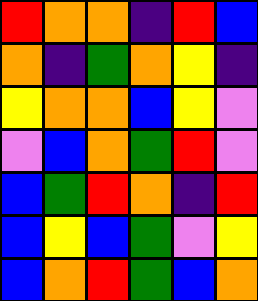[["red", "orange", "orange", "indigo", "red", "blue"], ["orange", "indigo", "green", "orange", "yellow", "indigo"], ["yellow", "orange", "orange", "blue", "yellow", "violet"], ["violet", "blue", "orange", "green", "red", "violet"], ["blue", "green", "red", "orange", "indigo", "red"], ["blue", "yellow", "blue", "green", "violet", "yellow"], ["blue", "orange", "red", "green", "blue", "orange"]]